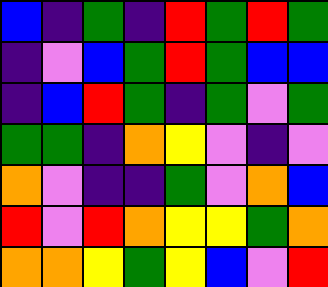[["blue", "indigo", "green", "indigo", "red", "green", "red", "green"], ["indigo", "violet", "blue", "green", "red", "green", "blue", "blue"], ["indigo", "blue", "red", "green", "indigo", "green", "violet", "green"], ["green", "green", "indigo", "orange", "yellow", "violet", "indigo", "violet"], ["orange", "violet", "indigo", "indigo", "green", "violet", "orange", "blue"], ["red", "violet", "red", "orange", "yellow", "yellow", "green", "orange"], ["orange", "orange", "yellow", "green", "yellow", "blue", "violet", "red"]]